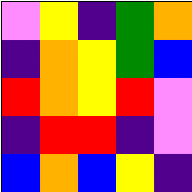[["violet", "yellow", "indigo", "green", "orange"], ["indigo", "orange", "yellow", "green", "blue"], ["red", "orange", "yellow", "red", "violet"], ["indigo", "red", "red", "indigo", "violet"], ["blue", "orange", "blue", "yellow", "indigo"]]